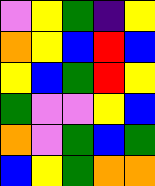[["violet", "yellow", "green", "indigo", "yellow"], ["orange", "yellow", "blue", "red", "blue"], ["yellow", "blue", "green", "red", "yellow"], ["green", "violet", "violet", "yellow", "blue"], ["orange", "violet", "green", "blue", "green"], ["blue", "yellow", "green", "orange", "orange"]]